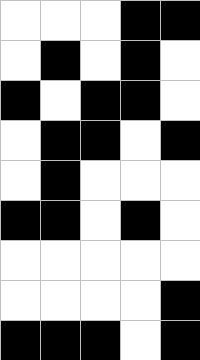[["white", "white", "white", "black", "black"], ["white", "black", "white", "black", "white"], ["black", "white", "black", "black", "white"], ["white", "black", "black", "white", "black"], ["white", "black", "white", "white", "white"], ["black", "black", "white", "black", "white"], ["white", "white", "white", "white", "white"], ["white", "white", "white", "white", "black"], ["black", "black", "black", "white", "black"]]